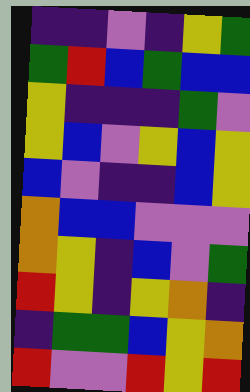[["indigo", "indigo", "violet", "indigo", "yellow", "green"], ["green", "red", "blue", "green", "blue", "blue"], ["yellow", "indigo", "indigo", "indigo", "green", "violet"], ["yellow", "blue", "violet", "yellow", "blue", "yellow"], ["blue", "violet", "indigo", "indigo", "blue", "yellow"], ["orange", "blue", "blue", "violet", "violet", "violet"], ["orange", "yellow", "indigo", "blue", "violet", "green"], ["red", "yellow", "indigo", "yellow", "orange", "indigo"], ["indigo", "green", "green", "blue", "yellow", "orange"], ["red", "violet", "violet", "red", "yellow", "red"]]